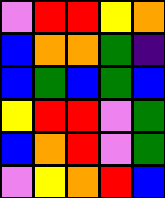[["violet", "red", "red", "yellow", "orange"], ["blue", "orange", "orange", "green", "indigo"], ["blue", "green", "blue", "green", "blue"], ["yellow", "red", "red", "violet", "green"], ["blue", "orange", "red", "violet", "green"], ["violet", "yellow", "orange", "red", "blue"]]